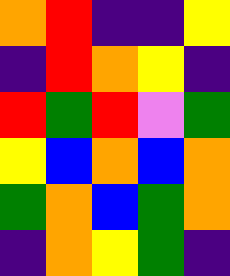[["orange", "red", "indigo", "indigo", "yellow"], ["indigo", "red", "orange", "yellow", "indigo"], ["red", "green", "red", "violet", "green"], ["yellow", "blue", "orange", "blue", "orange"], ["green", "orange", "blue", "green", "orange"], ["indigo", "orange", "yellow", "green", "indigo"]]